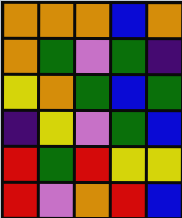[["orange", "orange", "orange", "blue", "orange"], ["orange", "green", "violet", "green", "indigo"], ["yellow", "orange", "green", "blue", "green"], ["indigo", "yellow", "violet", "green", "blue"], ["red", "green", "red", "yellow", "yellow"], ["red", "violet", "orange", "red", "blue"]]